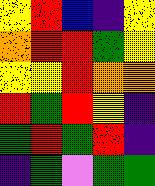[["yellow", "red", "blue", "indigo", "yellow"], ["orange", "red", "red", "green", "yellow"], ["yellow", "yellow", "red", "orange", "orange"], ["red", "green", "red", "yellow", "indigo"], ["green", "red", "green", "red", "indigo"], ["indigo", "green", "violet", "green", "green"]]